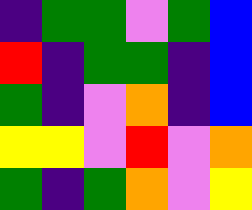[["indigo", "green", "green", "violet", "green", "blue"], ["red", "indigo", "green", "green", "indigo", "blue"], ["green", "indigo", "violet", "orange", "indigo", "blue"], ["yellow", "yellow", "violet", "red", "violet", "orange"], ["green", "indigo", "green", "orange", "violet", "yellow"]]